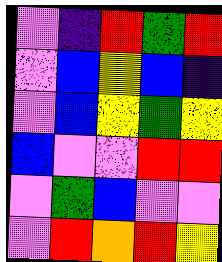[["violet", "indigo", "red", "green", "red"], ["violet", "blue", "yellow", "blue", "indigo"], ["violet", "blue", "yellow", "green", "yellow"], ["blue", "violet", "violet", "red", "red"], ["violet", "green", "blue", "violet", "violet"], ["violet", "red", "orange", "red", "yellow"]]